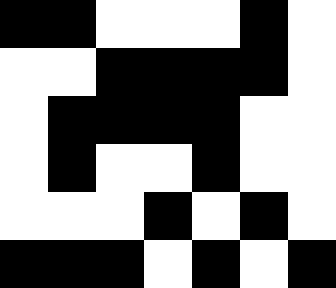[["black", "black", "white", "white", "white", "black", "white"], ["white", "white", "black", "black", "black", "black", "white"], ["white", "black", "black", "black", "black", "white", "white"], ["white", "black", "white", "white", "black", "white", "white"], ["white", "white", "white", "black", "white", "black", "white"], ["black", "black", "black", "white", "black", "white", "black"]]